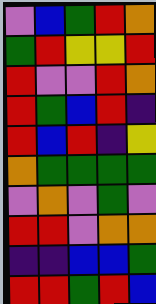[["violet", "blue", "green", "red", "orange"], ["green", "red", "yellow", "yellow", "red"], ["red", "violet", "violet", "red", "orange"], ["red", "green", "blue", "red", "indigo"], ["red", "blue", "red", "indigo", "yellow"], ["orange", "green", "green", "green", "green"], ["violet", "orange", "violet", "green", "violet"], ["red", "red", "violet", "orange", "orange"], ["indigo", "indigo", "blue", "blue", "green"], ["red", "red", "green", "red", "blue"]]